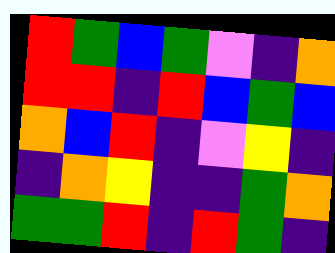[["red", "green", "blue", "green", "violet", "indigo", "orange"], ["red", "red", "indigo", "red", "blue", "green", "blue"], ["orange", "blue", "red", "indigo", "violet", "yellow", "indigo"], ["indigo", "orange", "yellow", "indigo", "indigo", "green", "orange"], ["green", "green", "red", "indigo", "red", "green", "indigo"]]